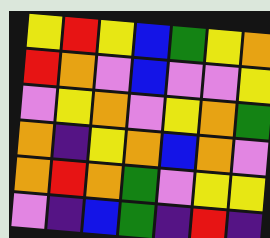[["yellow", "red", "yellow", "blue", "green", "yellow", "orange"], ["red", "orange", "violet", "blue", "violet", "violet", "yellow"], ["violet", "yellow", "orange", "violet", "yellow", "orange", "green"], ["orange", "indigo", "yellow", "orange", "blue", "orange", "violet"], ["orange", "red", "orange", "green", "violet", "yellow", "yellow"], ["violet", "indigo", "blue", "green", "indigo", "red", "indigo"]]